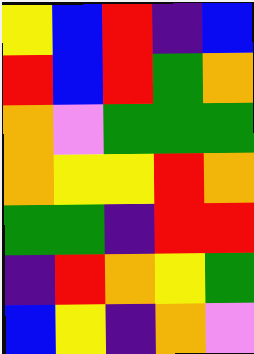[["yellow", "blue", "red", "indigo", "blue"], ["red", "blue", "red", "green", "orange"], ["orange", "violet", "green", "green", "green"], ["orange", "yellow", "yellow", "red", "orange"], ["green", "green", "indigo", "red", "red"], ["indigo", "red", "orange", "yellow", "green"], ["blue", "yellow", "indigo", "orange", "violet"]]